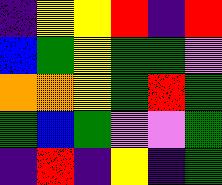[["indigo", "yellow", "yellow", "red", "indigo", "red"], ["blue", "green", "yellow", "green", "green", "violet"], ["orange", "orange", "yellow", "green", "red", "green"], ["green", "blue", "green", "violet", "violet", "green"], ["indigo", "red", "indigo", "yellow", "indigo", "green"]]